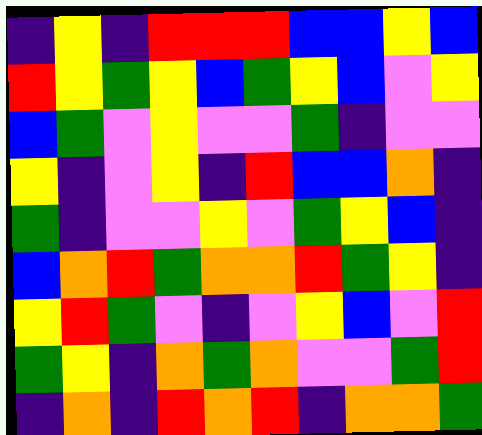[["indigo", "yellow", "indigo", "red", "red", "red", "blue", "blue", "yellow", "blue"], ["red", "yellow", "green", "yellow", "blue", "green", "yellow", "blue", "violet", "yellow"], ["blue", "green", "violet", "yellow", "violet", "violet", "green", "indigo", "violet", "violet"], ["yellow", "indigo", "violet", "yellow", "indigo", "red", "blue", "blue", "orange", "indigo"], ["green", "indigo", "violet", "violet", "yellow", "violet", "green", "yellow", "blue", "indigo"], ["blue", "orange", "red", "green", "orange", "orange", "red", "green", "yellow", "indigo"], ["yellow", "red", "green", "violet", "indigo", "violet", "yellow", "blue", "violet", "red"], ["green", "yellow", "indigo", "orange", "green", "orange", "violet", "violet", "green", "red"], ["indigo", "orange", "indigo", "red", "orange", "red", "indigo", "orange", "orange", "green"]]